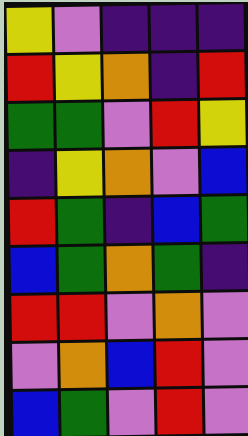[["yellow", "violet", "indigo", "indigo", "indigo"], ["red", "yellow", "orange", "indigo", "red"], ["green", "green", "violet", "red", "yellow"], ["indigo", "yellow", "orange", "violet", "blue"], ["red", "green", "indigo", "blue", "green"], ["blue", "green", "orange", "green", "indigo"], ["red", "red", "violet", "orange", "violet"], ["violet", "orange", "blue", "red", "violet"], ["blue", "green", "violet", "red", "violet"]]